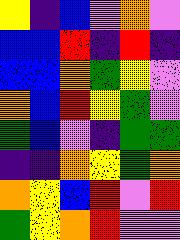[["yellow", "indigo", "blue", "violet", "orange", "violet"], ["blue", "blue", "red", "indigo", "red", "indigo"], ["blue", "blue", "orange", "green", "yellow", "violet"], ["orange", "blue", "red", "yellow", "green", "violet"], ["green", "blue", "violet", "indigo", "green", "green"], ["indigo", "indigo", "orange", "yellow", "green", "orange"], ["orange", "yellow", "blue", "red", "violet", "red"], ["green", "yellow", "orange", "red", "violet", "violet"]]